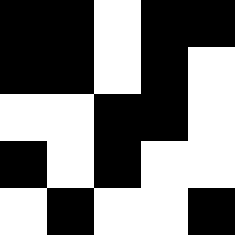[["black", "black", "white", "black", "black"], ["black", "black", "white", "black", "white"], ["white", "white", "black", "black", "white"], ["black", "white", "black", "white", "white"], ["white", "black", "white", "white", "black"]]